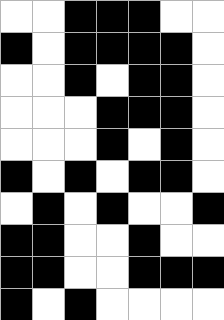[["white", "white", "black", "black", "black", "white", "white"], ["black", "white", "black", "black", "black", "black", "white"], ["white", "white", "black", "white", "black", "black", "white"], ["white", "white", "white", "black", "black", "black", "white"], ["white", "white", "white", "black", "white", "black", "white"], ["black", "white", "black", "white", "black", "black", "white"], ["white", "black", "white", "black", "white", "white", "black"], ["black", "black", "white", "white", "black", "white", "white"], ["black", "black", "white", "white", "black", "black", "black"], ["black", "white", "black", "white", "white", "white", "white"]]